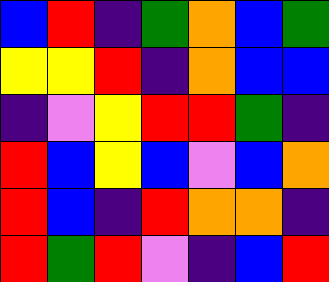[["blue", "red", "indigo", "green", "orange", "blue", "green"], ["yellow", "yellow", "red", "indigo", "orange", "blue", "blue"], ["indigo", "violet", "yellow", "red", "red", "green", "indigo"], ["red", "blue", "yellow", "blue", "violet", "blue", "orange"], ["red", "blue", "indigo", "red", "orange", "orange", "indigo"], ["red", "green", "red", "violet", "indigo", "blue", "red"]]